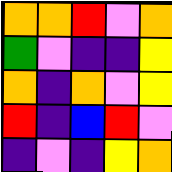[["orange", "orange", "red", "violet", "orange"], ["green", "violet", "indigo", "indigo", "yellow"], ["orange", "indigo", "orange", "violet", "yellow"], ["red", "indigo", "blue", "red", "violet"], ["indigo", "violet", "indigo", "yellow", "orange"]]